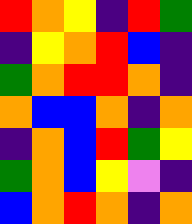[["red", "orange", "yellow", "indigo", "red", "green"], ["indigo", "yellow", "orange", "red", "blue", "indigo"], ["green", "orange", "red", "red", "orange", "indigo"], ["orange", "blue", "blue", "orange", "indigo", "orange"], ["indigo", "orange", "blue", "red", "green", "yellow"], ["green", "orange", "blue", "yellow", "violet", "indigo"], ["blue", "orange", "red", "orange", "indigo", "orange"]]